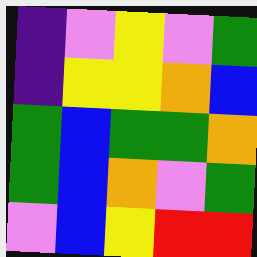[["indigo", "violet", "yellow", "violet", "green"], ["indigo", "yellow", "yellow", "orange", "blue"], ["green", "blue", "green", "green", "orange"], ["green", "blue", "orange", "violet", "green"], ["violet", "blue", "yellow", "red", "red"]]